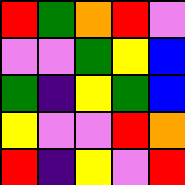[["red", "green", "orange", "red", "violet"], ["violet", "violet", "green", "yellow", "blue"], ["green", "indigo", "yellow", "green", "blue"], ["yellow", "violet", "violet", "red", "orange"], ["red", "indigo", "yellow", "violet", "red"]]